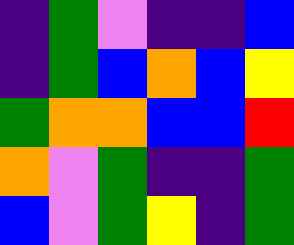[["indigo", "green", "violet", "indigo", "indigo", "blue"], ["indigo", "green", "blue", "orange", "blue", "yellow"], ["green", "orange", "orange", "blue", "blue", "red"], ["orange", "violet", "green", "indigo", "indigo", "green"], ["blue", "violet", "green", "yellow", "indigo", "green"]]